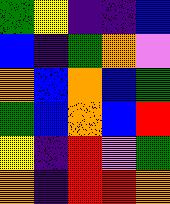[["green", "yellow", "indigo", "indigo", "blue"], ["blue", "indigo", "green", "orange", "violet"], ["orange", "blue", "orange", "blue", "green"], ["green", "blue", "orange", "blue", "red"], ["yellow", "indigo", "red", "violet", "green"], ["orange", "indigo", "red", "red", "orange"]]